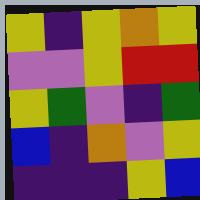[["yellow", "indigo", "yellow", "orange", "yellow"], ["violet", "violet", "yellow", "red", "red"], ["yellow", "green", "violet", "indigo", "green"], ["blue", "indigo", "orange", "violet", "yellow"], ["indigo", "indigo", "indigo", "yellow", "blue"]]